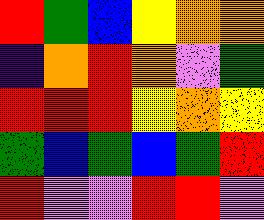[["red", "green", "blue", "yellow", "orange", "orange"], ["indigo", "orange", "red", "orange", "violet", "green"], ["red", "red", "red", "yellow", "orange", "yellow"], ["green", "blue", "green", "blue", "green", "red"], ["red", "violet", "violet", "red", "red", "violet"]]